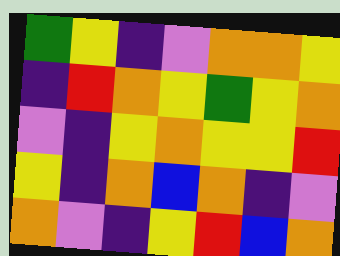[["green", "yellow", "indigo", "violet", "orange", "orange", "yellow"], ["indigo", "red", "orange", "yellow", "green", "yellow", "orange"], ["violet", "indigo", "yellow", "orange", "yellow", "yellow", "red"], ["yellow", "indigo", "orange", "blue", "orange", "indigo", "violet"], ["orange", "violet", "indigo", "yellow", "red", "blue", "orange"]]